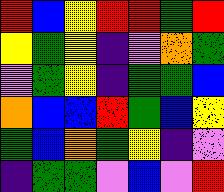[["red", "blue", "yellow", "red", "red", "green", "red"], ["yellow", "green", "yellow", "indigo", "violet", "orange", "green"], ["violet", "green", "yellow", "indigo", "green", "green", "blue"], ["orange", "blue", "blue", "red", "green", "blue", "yellow"], ["green", "blue", "orange", "green", "yellow", "indigo", "violet"], ["indigo", "green", "green", "violet", "blue", "violet", "red"]]